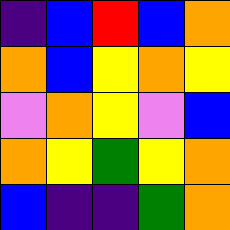[["indigo", "blue", "red", "blue", "orange"], ["orange", "blue", "yellow", "orange", "yellow"], ["violet", "orange", "yellow", "violet", "blue"], ["orange", "yellow", "green", "yellow", "orange"], ["blue", "indigo", "indigo", "green", "orange"]]